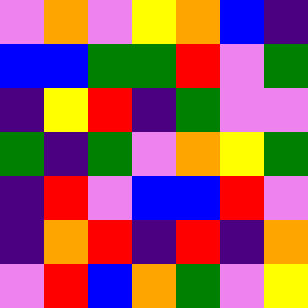[["violet", "orange", "violet", "yellow", "orange", "blue", "indigo"], ["blue", "blue", "green", "green", "red", "violet", "green"], ["indigo", "yellow", "red", "indigo", "green", "violet", "violet"], ["green", "indigo", "green", "violet", "orange", "yellow", "green"], ["indigo", "red", "violet", "blue", "blue", "red", "violet"], ["indigo", "orange", "red", "indigo", "red", "indigo", "orange"], ["violet", "red", "blue", "orange", "green", "violet", "yellow"]]